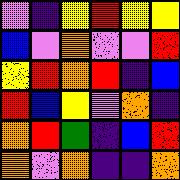[["violet", "indigo", "yellow", "red", "yellow", "yellow"], ["blue", "violet", "orange", "violet", "violet", "red"], ["yellow", "red", "orange", "red", "indigo", "blue"], ["red", "blue", "yellow", "violet", "orange", "indigo"], ["orange", "red", "green", "indigo", "blue", "red"], ["orange", "violet", "orange", "indigo", "indigo", "orange"]]